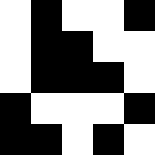[["white", "black", "white", "white", "black"], ["white", "black", "black", "white", "white"], ["white", "black", "black", "black", "white"], ["black", "white", "white", "white", "black"], ["black", "black", "white", "black", "white"]]